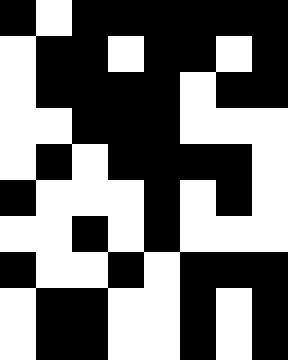[["black", "white", "black", "black", "black", "black", "black", "black"], ["white", "black", "black", "white", "black", "black", "white", "black"], ["white", "black", "black", "black", "black", "white", "black", "black"], ["white", "white", "black", "black", "black", "white", "white", "white"], ["white", "black", "white", "black", "black", "black", "black", "white"], ["black", "white", "white", "white", "black", "white", "black", "white"], ["white", "white", "black", "white", "black", "white", "white", "white"], ["black", "white", "white", "black", "white", "black", "black", "black"], ["white", "black", "black", "white", "white", "black", "white", "black"], ["white", "black", "black", "white", "white", "black", "white", "black"]]